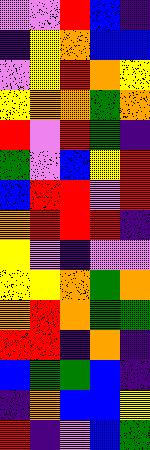[["violet", "violet", "red", "blue", "indigo"], ["indigo", "yellow", "orange", "blue", "blue"], ["violet", "yellow", "red", "orange", "yellow"], ["yellow", "orange", "orange", "green", "orange"], ["red", "violet", "red", "green", "indigo"], ["green", "violet", "blue", "yellow", "red"], ["blue", "red", "red", "violet", "red"], ["orange", "red", "red", "red", "indigo"], ["yellow", "violet", "indigo", "violet", "violet"], ["yellow", "yellow", "orange", "green", "orange"], ["orange", "red", "orange", "green", "green"], ["red", "red", "indigo", "orange", "indigo"], ["blue", "green", "green", "blue", "indigo"], ["indigo", "orange", "blue", "blue", "yellow"], ["red", "indigo", "violet", "blue", "green"]]